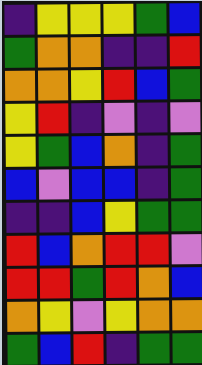[["indigo", "yellow", "yellow", "yellow", "green", "blue"], ["green", "orange", "orange", "indigo", "indigo", "red"], ["orange", "orange", "yellow", "red", "blue", "green"], ["yellow", "red", "indigo", "violet", "indigo", "violet"], ["yellow", "green", "blue", "orange", "indigo", "green"], ["blue", "violet", "blue", "blue", "indigo", "green"], ["indigo", "indigo", "blue", "yellow", "green", "green"], ["red", "blue", "orange", "red", "red", "violet"], ["red", "red", "green", "red", "orange", "blue"], ["orange", "yellow", "violet", "yellow", "orange", "orange"], ["green", "blue", "red", "indigo", "green", "green"]]